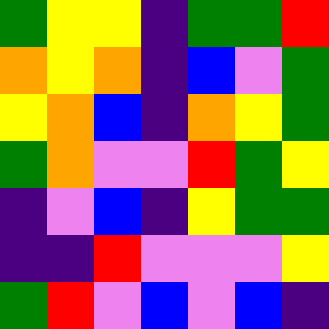[["green", "yellow", "yellow", "indigo", "green", "green", "red"], ["orange", "yellow", "orange", "indigo", "blue", "violet", "green"], ["yellow", "orange", "blue", "indigo", "orange", "yellow", "green"], ["green", "orange", "violet", "violet", "red", "green", "yellow"], ["indigo", "violet", "blue", "indigo", "yellow", "green", "green"], ["indigo", "indigo", "red", "violet", "violet", "violet", "yellow"], ["green", "red", "violet", "blue", "violet", "blue", "indigo"]]